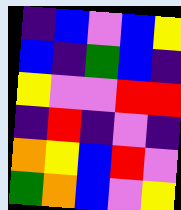[["indigo", "blue", "violet", "blue", "yellow"], ["blue", "indigo", "green", "blue", "indigo"], ["yellow", "violet", "violet", "red", "red"], ["indigo", "red", "indigo", "violet", "indigo"], ["orange", "yellow", "blue", "red", "violet"], ["green", "orange", "blue", "violet", "yellow"]]